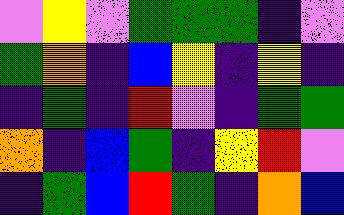[["violet", "yellow", "violet", "green", "green", "green", "indigo", "violet"], ["green", "orange", "indigo", "blue", "yellow", "indigo", "yellow", "indigo"], ["indigo", "green", "indigo", "red", "violet", "indigo", "green", "green"], ["orange", "indigo", "blue", "green", "indigo", "yellow", "red", "violet"], ["indigo", "green", "blue", "red", "green", "indigo", "orange", "blue"]]